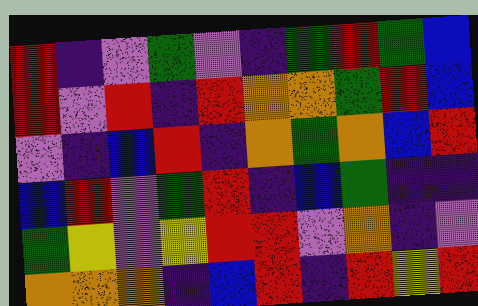[["red", "indigo", "violet", "green", "violet", "indigo", "green", "red", "green", "blue"], ["red", "violet", "red", "indigo", "red", "orange", "orange", "green", "red", "blue"], ["violet", "indigo", "blue", "red", "indigo", "orange", "green", "orange", "blue", "red"], ["blue", "red", "violet", "green", "red", "indigo", "blue", "green", "indigo", "indigo"], ["green", "yellow", "violet", "yellow", "red", "red", "violet", "orange", "indigo", "violet"], ["orange", "orange", "orange", "indigo", "blue", "red", "indigo", "red", "yellow", "red"]]